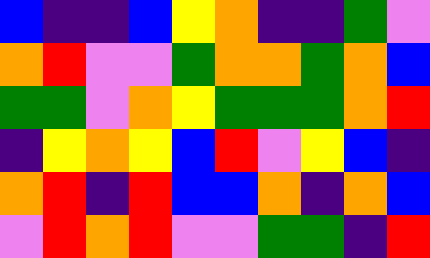[["blue", "indigo", "indigo", "blue", "yellow", "orange", "indigo", "indigo", "green", "violet"], ["orange", "red", "violet", "violet", "green", "orange", "orange", "green", "orange", "blue"], ["green", "green", "violet", "orange", "yellow", "green", "green", "green", "orange", "red"], ["indigo", "yellow", "orange", "yellow", "blue", "red", "violet", "yellow", "blue", "indigo"], ["orange", "red", "indigo", "red", "blue", "blue", "orange", "indigo", "orange", "blue"], ["violet", "red", "orange", "red", "violet", "violet", "green", "green", "indigo", "red"]]